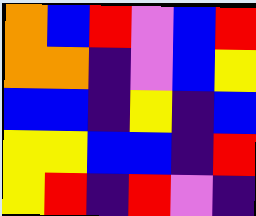[["orange", "blue", "red", "violet", "blue", "red"], ["orange", "orange", "indigo", "violet", "blue", "yellow"], ["blue", "blue", "indigo", "yellow", "indigo", "blue"], ["yellow", "yellow", "blue", "blue", "indigo", "red"], ["yellow", "red", "indigo", "red", "violet", "indigo"]]